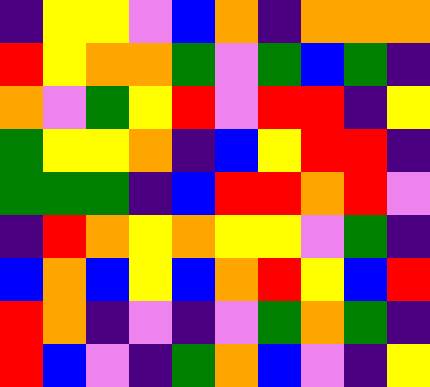[["indigo", "yellow", "yellow", "violet", "blue", "orange", "indigo", "orange", "orange", "orange"], ["red", "yellow", "orange", "orange", "green", "violet", "green", "blue", "green", "indigo"], ["orange", "violet", "green", "yellow", "red", "violet", "red", "red", "indigo", "yellow"], ["green", "yellow", "yellow", "orange", "indigo", "blue", "yellow", "red", "red", "indigo"], ["green", "green", "green", "indigo", "blue", "red", "red", "orange", "red", "violet"], ["indigo", "red", "orange", "yellow", "orange", "yellow", "yellow", "violet", "green", "indigo"], ["blue", "orange", "blue", "yellow", "blue", "orange", "red", "yellow", "blue", "red"], ["red", "orange", "indigo", "violet", "indigo", "violet", "green", "orange", "green", "indigo"], ["red", "blue", "violet", "indigo", "green", "orange", "blue", "violet", "indigo", "yellow"]]